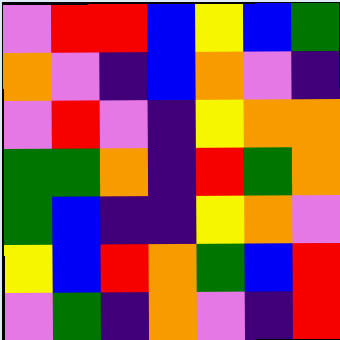[["violet", "red", "red", "blue", "yellow", "blue", "green"], ["orange", "violet", "indigo", "blue", "orange", "violet", "indigo"], ["violet", "red", "violet", "indigo", "yellow", "orange", "orange"], ["green", "green", "orange", "indigo", "red", "green", "orange"], ["green", "blue", "indigo", "indigo", "yellow", "orange", "violet"], ["yellow", "blue", "red", "orange", "green", "blue", "red"], ["violet", "green", "indigo", "orange", "violet", "indigo", "red"]]